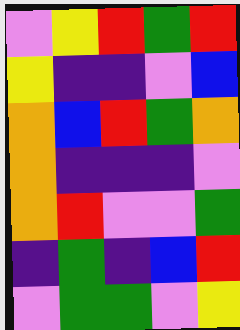[["violet", "yellow", "red", "green", "red"], ["yellow", "indigo", "indigo", "violet", "blue"], ["orange", "blue", "red", "green", "orange"], ["orange", "indigo", "indigo", "indigo", "violet"], ["orange", "red", "violet", "violet", "green"], ["indigo", "green", "indigo", "blue", "red"], ["violet", "green", "green", "violet", "yellow"]]